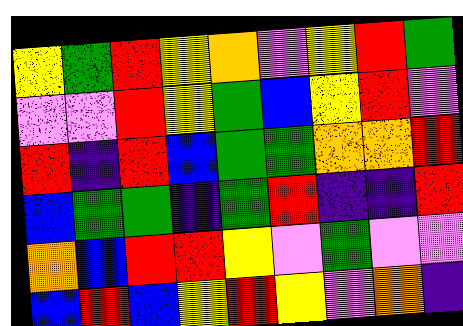[["yellow", "green", "red", "yellow", "orange", "violet", "yellow", "red", "green"], ["violet", "violet", "red", "yellow", "green", "blue", "yellow", "red", "violet"], ["red", "indigo", "red", "blue", "green", "green", "orange", "orange", "red"], ["blue", "green", "green", "indigo", "green", "red", "indigo", "indigo", "red"], ["orange", "blue", "red", "red", "yellow", "violet", "green", "violet", "violet"], ["blue", "red", "blue", "yellow", "red", "yellow", "violet", "orange", "indigo"]]